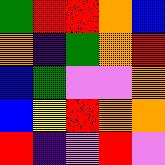[["green", "red", "red", "orange", "blue"], ["orange", "indigo", "green", "orange", "red"], ["blue", "green", "violet", "violet", "orange"], ["blue", "yellow", "red", "orange", "orange"], ["red", "indigo", "violet", "red", "violet"]]